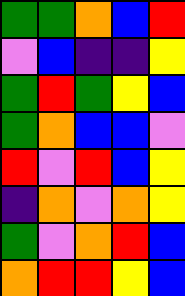[["green", "green", "orange", "blue", "red"], ["violet", "blue", "indigo", "indigo", "yellow"], ["green", "red", "green", "yellow", "blue"], ["green", "orange", "blue", "blue", "violet"], ["red", "violet", "red", "blue", "yellow"], ["indigo", "orange", "violet", "orange", "yellow"], ["green", "violet", "orange", "red", "blue"], ["orange", "red", "red", "yellow", "blue"]]